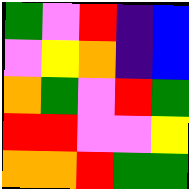[["green", "violet", "red", "indigo", "blue"], ["violet", "yellow", "orange", "indigo", "blue"], ["orange", "green", "violet", "red", "green"], ["red", "red", "violet", "violet", "yellow"], ["orange", "orange", "red", "green", "green"]]